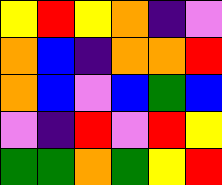[["yellow", "red", "yellow", "orange", "indigo", "violet"], ["orange", "blue", "indigo", "orange", "orange", "red"], ["orange", "blue", "violet", "blue", "green", "blue"], ["violet", "indigo", "red", "violet", "red", "yellow"], ["green", "green", "orange", "green", "yellow", "red"]]